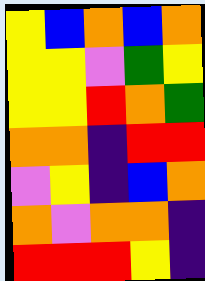[["yellow", "blue", "orange", "blue", "orange"], ["yellow", "yellow", "violet", "green", "yellow"], ["yellow", "yellow", "red", "orange", "green"], ["orange", "orange", "indigo", "red", "red"], ["violet", "yellow", "indigo", "blue", "orange"], ["orange", "violet", "orange", "orange", "indigo"], ["red", "red", "red", "yellow", "indigo"]]